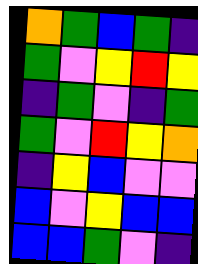[["orange", "green", "blue", "green", "indigo"], ["green", "violet", "yellow", "red", "yellow"], ["indigo", "green", "violet", "indigo", "green"], ["green", "violet", "red", "yellow", "orange"], ["indigo", "yellow", "blue", "violet", "violet"], ["blue", "violet", "yellow", "blue", "blue"], ["blue", "blue", "green", "violet", "indigo"]]